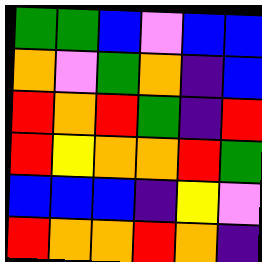[["green", "green", "blue", "violet", "blue", "blue"], ["orange", "violet", "green", "orange", "indigo", "blue"], ["red", "orange", "red", "green", "indigo", "red"], ["red", "yellow", "orange", "orange", "red", "green"], ["blue", "blue", "blue", "indigo", "yellow", "violet"], ["red", "orange", "orange", "red", "orange", "indigo"]]